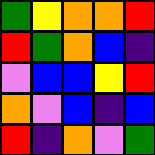[["green", "yellow", "orange", "orange", "red"], ["red", "green", "orange", "blue", "indigo"], ["violet", "blue", "blue", "yellow", "red"], ["orange", "violet", "blue", "indigo", "blue"], ["red", "indigo", "orange", "violet", "green"]]